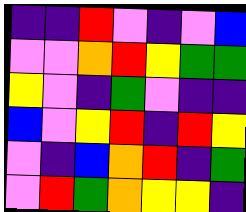[["indigo", "indigo", "red", "violet", "indigo", "violet", "blue"], ["violet", "violet", "orange", "red", "yellow", "green", "green"], ["yellow", "violet", "indigo", "green", "violet", "indigo", "indigo"], ["blue", "violet", "yellow", "red", "indigo", "red", "yellow"], ["violet", "indigo", "blue", "orange", "red", "indigo", "green"], ["violet", "red", "green", "orange", "yellow", "yellow", "indigo"]]